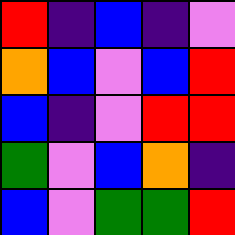[["red", "indigo", "blue", "indigo", "violet"], ["orange", "blue", "violet", "blue", "red"], ["blue", "indigo", "violet", "red", "red"], ["green", "violet", "blue", "orange", "indigo"], ["blue", "violet", "green", "green", "red"]]